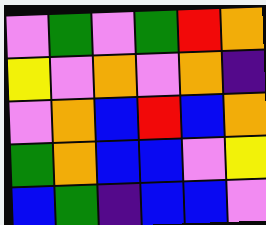[["violet", "green", "violet", "green", "red", "orange"], ["yellow", "violet", "orange", "violet", "orange", "indigo"], ["violet", "orange", "blue", "red", "blue", "orange"], ["green", "orange", "blue", "blue", "violet", "yellow"], ["blue", "green", "indigo", "blue", "blue", "violet"]]